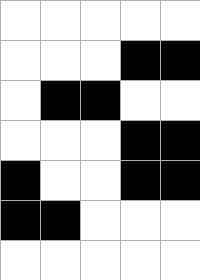[["white", "white", "white", "white", "white"], ["white", "white", "white", "black", "black"], ["white", "black", "black", "white", "white"], ["white", "white", "white", "black", "black"], ["black", "white", "white", "black", "black"], ["black", "black", "white", "white", "white"], ["white", "white", "white", "white", "white"]]